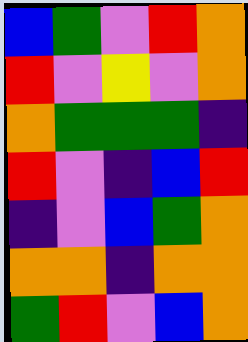[["blue", "green", "violet", "red", "orange"], ["red", "violet", "yellow", "violet", "orange"], ["orange", "green", "green", "green", "indigo"], ["red", "violet", "indigo", "blue", "red"], ["indigo", "violet", "blue", "green", "orange"], ["orange", "orange", "indigo", "orange", "orange"], ["green", "red", "violet", "blue", "orange"]]